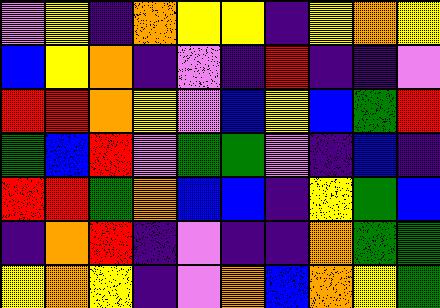[["violet", "yellow", "indigo", "orange", "yellow", "yellow", "indigo", "yellow", "orange", "yellow"], ["blue", "yellow", "orange", "indigo", "violet", "indigo", "red", "indigo", "indigo", "violet"], ["red", "red", "orange", "yellow", "violet", "blue", "yellow", "blue", "green", "red"], ["green", "blue", "red", "violet", "green", "green", "violet", "indigo", "blue", "indigo"], ["red", "red", "green", "orange", "blue", "blue", "indigo", "yellow", "green", "blue"], ["indigo", "orange", "red", "indigo", "violet", "indigo", "indigo", "orange", "green", "green"], ["yellow", "orange", "yellow", "indigo", "violet", "orange", "blue", "orange", "yellow", "green"]]